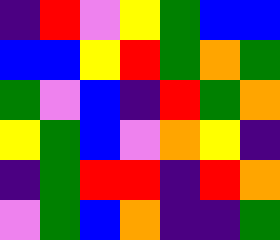[["indigo", "red", "violet", "yellow", "green", "blue", "blue"], ["blue", "blue", "yellow", "red", "green", "orange", "green"], ["green", "violet", "blue", "indigo", "red", "green", "orange"], ["yellow", "green", "blue", "violet", "orange", "yellow", "indigo"], ["indigo", "green", "red", "red", "indigo", "red", "orange"], ["violet", "green", "blue", "orange", "indigo", "indigo", "green"]]